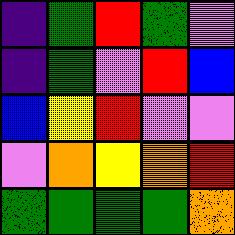[["indigo", "green", "red", "green", "violet"], ["indigo", "green", "violet", "red", "blue"], ["blue", "yellow", "red", "violet", "violet"], ["violet", "orange", "yellow", "orange", "red"], ["green", "green", "green", "green", "orange"]]